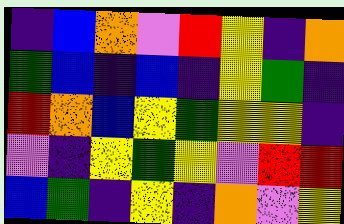[["indigo", "blue", "orange", "violet", "red", "yellow", "indigo", "orange"], ["green", "blue", "indigo", "blue", "indigo", "yellow", "green", "indigo"], ["red", "orange", "blue", "yellow", "green", "yellow", "yellow", "indigo"], ["violet", "indigo", "yellow", "green", "yellow", "violet", "red", "red"], ["blue", "green", "indigo", "yellow", "indigo", "orange", "violet", "yellow"]]